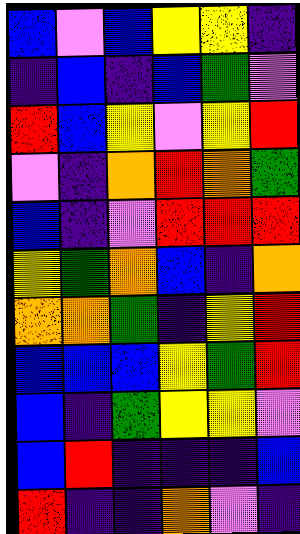[["blue", "violet", "blue", "yellow", "yellow", "indigo"], ["indigo", "blue", "indigo", "blue", "green", "violet"], ["red", "blue", "yellow", "violet", "yellow", "red"], ["violet", "indigo", "orange", "red", "orange", "green"], ["blue", "indigo", "violet", "red", "red", "red"], ["yellow", "green", "orange", "blue", "indigo", "orange"], ["orange", "orange", "green", "indigo", "yellow", "red"], ["blue", "blue", "blue", "yellow", "green", "red"], ["blue", "indigo", "green", "yellow", "yellow", "violet"], ["blue", "red", "indigo", "indigo", "indigo", "blue"], ["red", "indigo", "indigo", "orange", "violet", "indigo"]]